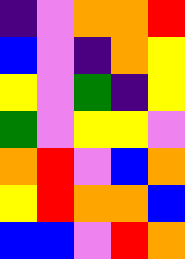[["indigo", "violet", "orange", "orange", "red"], ["blue", "violet", "indigo", "orange", "yellow"], ["yellow", "violet", "green", "indigo", "yellow"], ["green", "violet", "yellow", "yellow", "violet"], ["orange", "red", "violet", "blue", "orange"], ["yellow", "red", "orange", "orange", "blue"], ["blue", "blue", "violet", "red", "orange"]]